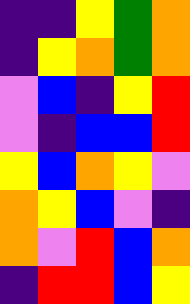[["indigo", "indigo", "yellow", "green", "orange"], ["indigo", "yellow", "orange", "green", "orange"], ["violet", "blue", "indigo", "yellow", "red"], ["violet", "indigo", "blue", "blue", "red"], ["yellow", "blue", "orange", "yellow", "violet"], ["orange", "yellow", "blue", "violet", "indigo"], ["orange", "violet", "red", "blue", "orange"], ["indigo", "red", "red", "blue", "yellow"]]